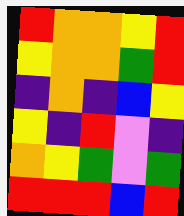[["red", "orange", "orange", "yellow", "red"], ["yellow", "orange", "orange", "green", "red"], ["indigo", "orange", "indigo", "blue", "yellow"], ["yellow", "indigo", "red", "violet", "indigo"], ["orange", "yellow", "green", "violet", "green"], ["red", "red", "red", "blue", "red"]]